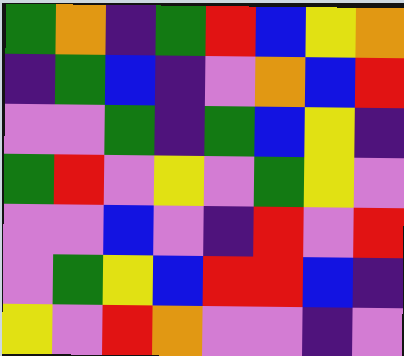[["green", "orange", "indigo", "green", "red", "blue", "yellow", "orange"], ["indigo", "green", "blue", "indigo", "violet", "orange", "blue", "red"], ["violet", "violet", "green", "indigo", "green", "blue", "yellow", "indigo"], ["green", "red", "violet", "yellow", "violet", "green", "yellow", "violet"], ["violet", "violet", "blue", "violet", "indigo", "red", "violet", "red"], ["violet", "green", "yellow", "blue", "red", "red", "blue", "indigo"], ["yellow", "violet", "red", "orange", "violet", "violet", "indigo", "violet"]]